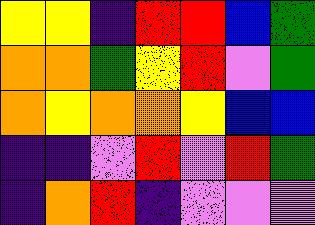[["yellow", "yellow", "indigo", "red", "red", "blue", "green"], ["orange", "orange", "green", "yellow", "red", "violet", "green"], ["orange", "yellow", "orange", "orange", "yellow", "blue", "blue"], ["indigo", "indigo", "violet", "red", "violet", "red", "green"], ["indigo", "orange", "red", "indigo", "violet", "violet", "violet"]]